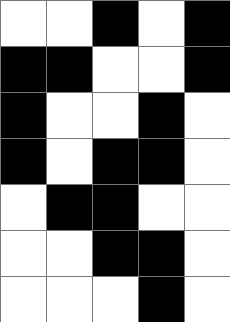[["white", "white", "black", "white", "black"], ["black", "black", "white", "white", "black"], ["black", "white", "white", "black", "white"], ["black", "white", "black", "black", "white"], ["white", "black", "black", "white", "white"], ["white", "white", "black", "black", "white"], ["white", "white", "white", "black", "white"]]